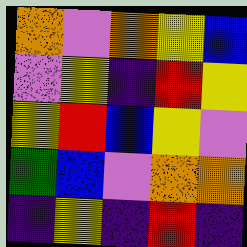[["orange", "violet", "orange", "yellow", "blue"], ["violet", "yellow", "indigo", "red", "yellow"], ["yellow", "red", "blue", "yellow", "violet"], ["green", "blue", "violet", "orange", "orange"], ["indigo", "yellow", "indigo", "red", "indigo"]]